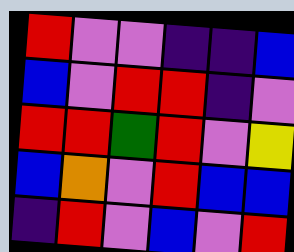[["red", "violet", "violet", "indigo", "indigo", "blue"], ["blue", "violet", "red", "red", "indigo", "violet"], ["red", "red", "green", "red", "violet", "yellow"], ["blue", "orange", "violet", "red", "blue", "blue"], ["indigo", "red", "violet", "blue", "violet", "red"]]